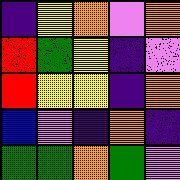[["indigo", "yellow", "orange", "violet", "orange"], ["red", "green", "yellow", "indigo", "violet"], ["red", "yellow", "yellow", "indigo", "orange"], ["blue", "violet", "indigo", "orange", "indigo"], ["green", "green", "orange", "green", "violet"]]